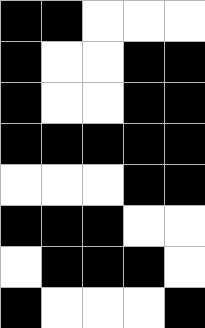[["black", "black", "white", "white", "white"], ["black", "white", "white", "black", "black"], ["black", "white", "white", "black", "black"], ["black", "black", "black", "black", "black"], ["white", "white", "white", "black", "black"], ["black", "black", "black", "white", "white"], ["white", "black", "black", "black", "white"], ["black", "white", "white", "white", "black"]]